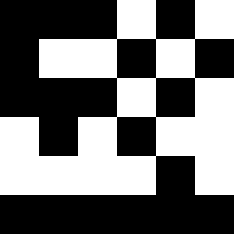[["black", "black", "black", "white", "black", "white"], ["black", "white", "white", "black", "white", "black"], ["black", "black", "black", "white", "black", "white"], ["white", "black", "white", "black", "white", "white"], ["white", "white", "white", "white", "black", "white"], ["black", "black", "black", "black", "black", "black"]]